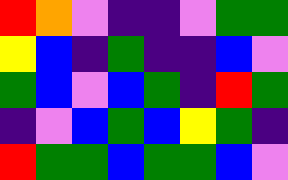[["red", "orange", "violet", "indigo", "indigo", "violet", "green", "green"], ["yellow", "blue", "indigo", "green", "indigo", "indigo", "blue", "violet"], ["green", "blue", "violet", "blue", "green", "indigo", "red", "green"], ["indigo", "violet", "blue", "green", "blue", "yellow", "green", "indigo"], ["red", "green", "green", "blue", "green", "green", "blue", "violet"]]